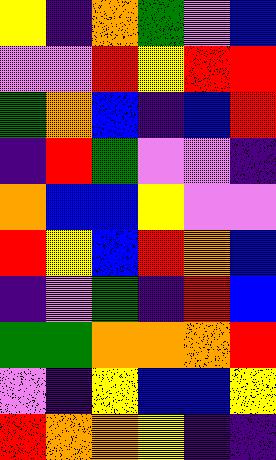[["yellow", "indigo", "orange", "green", "violet", "blue"], ["violet", "violet", "red", "yellow", "red", "red"], ["green", "orange", "blue", "indigo", "blue", "red"], ["indigo", "red", "green", "violet", "violet", "indigo"], ["orange", "blue", "blue", "yellow", "violet", "violet"], ["red", "yellow", "blue", "red", "orange", "blue"], ["indigo", "violet", "green", "indigo", "red", "blue"], ["green", "green", "orange", "orange", "orange", "red"], ["violet", "indigo", "yellow", "blue", "blue", "yellow"], ["red", "orange", "orange", "yellow", "indigo", "indigo"]]